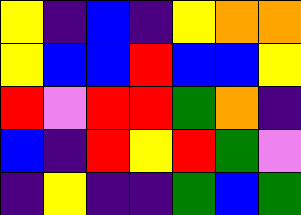[["yellow", "indigo", "blue", "indigo", "yellow", "orange", "orange"], ["yellow", "blue", "blue", "red", "blue", "blue", "yellow"], ["red", "violet", "red", "red", "green", "orange", "indigo"], ["blue", "indigo", "red", "yellow", "red", "green", "violet"], ["indigo", "yellow", "indigo", "indigo", "green", "blue", "green"]]